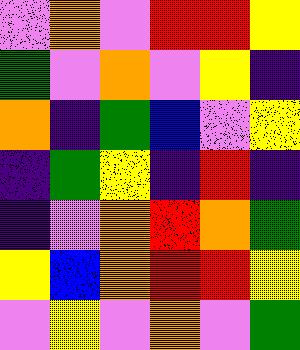[["violet", "orange", "violet", "red", "red", "yellow"], ["green", "violet", "orange", "violet", "yellow", "indigo"], ["orange", "indigo", "green", "blue", "violet", "yellow"], ["indigo", "green", "yellow", "indigo", "red", "indigo"], ["indigo", "violet", "orange", "red", "orange", "green"], ["yellow", "blue", "orange", "red", "red", "yellow"], ["violet", "yellow", "violet", "orange", "violet", "green"]]